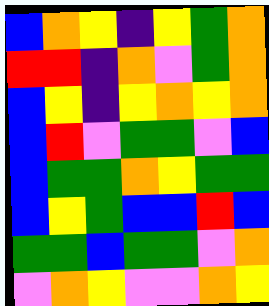[["blue", "orange", "yellow", "indigo", "yellow", "green", "orange"], ["red", "red", "indigo", "orange", "violet", "green", "orange"], ["blue", "yellow", "indigo", "yellow", "orange", "yellow", "orange"], ["blue", "red", "violet", "green", "green", "violet", "blue"], ["blue", "green", "green", "orange", "yellow", "green", "green"], ["blue", "yellow", "green", "blue", "blue", "red", "blue"], ["green", "green", "blue", "green", "green", "violet", "orange"], ["violet", "orange", "yellow", "violet", "violet", "orange", "yellow"]]